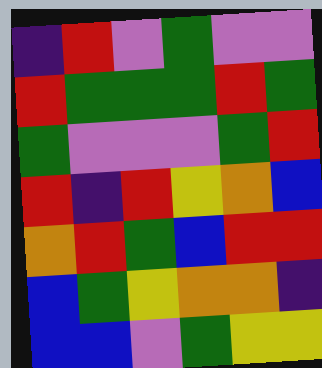[["indigo", "red", "violet", "green", "violet", "violet"], ["red", "green", "green", "green", "red", "green"], ["green", "violet", "violet", "violet", "green", "red"], ["red", "indigo", "red", "yellow", "orange", "blue"], ["orange", "red", "green", "blue", "red", "red"], ["blue", "green", "yellow", "orange", "orange", "indigo"], ["blue", "blue", "violet", "green", "yellow", "yellow"]]